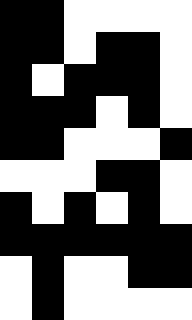[["black", "black", "white", "white", "white", "white"], ["black", "black", "white", "black", "black", "white"], ["black", "white", "black", "black", "black", "white"], ["black", "black", "black", "white", "black", "white"], ["black", "black", "white", "white", "white", "black"], ["white", "white", "white", "black", "black", "white"], ["black", "white", "black", "white", "black", "white"], ["black", "black", "black", "black", "black", "black"], ["white", "black", "white", "white", "black", "black"], ["white", "black", "white", "white", "white", "white"]]